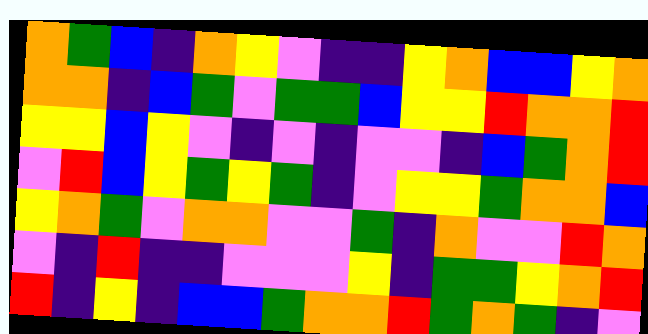[["orange", "green", "blue", "indigo", "orange", "yellow", "violet", "indigo", "indigo", "yellow", "orange", "blue", "blue", "yellow", "orange"], ["orange", "orange", "indigo", "blue", "green", "violet", "green", "green", "blue", "yellow", "yellow", "red", "orange", "orange", "red"], ["yellow", "yellow", "blue", "yellow", "violet", "indigo", "violet", "indigo", "violet", "violet", "indigo", "blue", "green", "orange", "red"], ["violet", "red", "blue", "yellow", "green", "yellow", "green", "indigo", "violet", "yellow", "yellow", "green", "orange", "orange", "blue"], ["yellow", "orange", "green", "violet", "orange", "orange", "violet", "violet", "green", "indigo", "orange", "violet", "violet", "red", "orange"], ["violet", "indigo", "red", "indigo", "indigo", "violet", "violet", "violet", "yellow", "indigo", "green", "green", "yellow", "orange", "red"], ["red", "indigo", "yellow", "indigo", "blue", "blue", "green", "orange", "orange", "red", "green", "orange", "green", "indigo", "violet"]]